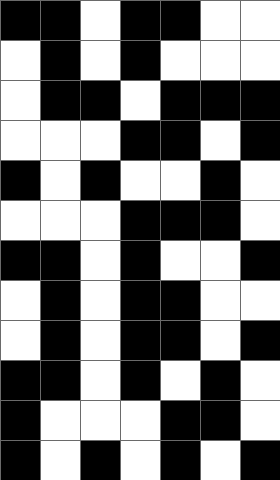[["black", "black", "white", "black", "black", "white", "white"], ["white", "black", "white", "black", "white", "white", "white"], ["white", "black", "black", "white", "black", "black", "black"], ["white", "white", "white", "black", "black", "white", "black"], ["black", "white", "black", "white", "white", "black", "white"], ["white", "white", "white", "black", "black", "black", "white"], ["black", "black", "white", "black", "white", "white", "black"], ["white", "black", "white", "black", "black", "white", "white"], ["white", "black", "white", "black", "black", "white", "black"], ["black", "black", "white", "black", "white", "black", "white"], ["black", "white", "white", "white", "black", "black", "white"], ["black", "white", "black", "white", "black", "white", "black"]]